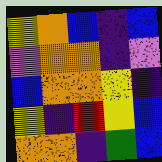[["yellow", "orange", "blue", "indigo", "blue"], ["violet", "orange", "orange", "indigo", "violet"], ["blue", "orange", "orange", "yellow", "indigo"], ["yellow", "indigo", "red", "yellow", "blue"], ["orange", "orange", "indigo", "green", "blue"]]